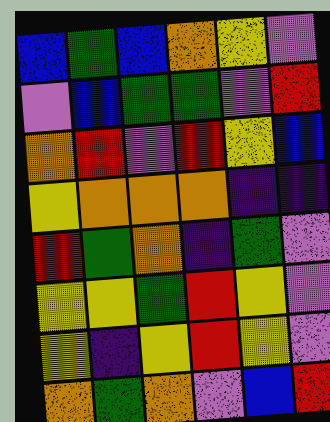[["blue", "green", "blue", "orange", "yellow", "violet"], ["violet", "blue", "green", "green", "violet", "red"], ["orange", "red", "violet", "red", "yellow", "blue"], ["yellow", "orange", "orange", "orange", "indigo", "indigo"], ["red", "green", "orange", "indigo", "green", "violet"], ["yellow", "yellow", "green", "red", "yellow", "violet"], ["yellow", "indigo", "yellow", "red", "yellow", "violet"], ["orange", "green", "orange", "violet", "blue", "red"]]